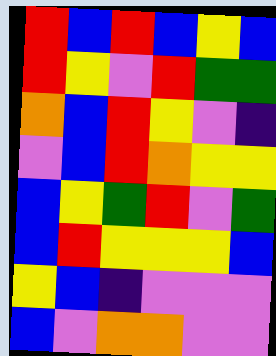[["red", "blue", "red", "blue", "yellow", "blue"], ["red", "yellow", "violet", "red", "green", "green"], ["orange", "blue", "red", "yellow", "violet", "indigo"], ["violet", "blue", "red", "orange", "yellow", "yellow"], ["blue", "yellow", "green", "red", "violet", "green"], ["blue", "red", "yellow", "yellow", "yellow", "blue"], ["yellow", "blue", "indigo", "violet", "violet", "violet"], ["blue", "violet", "orange", "orange", "violet", "violet"]]